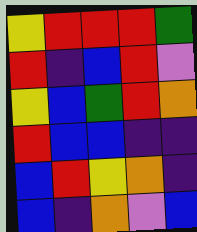[["yellow", "red", "red", "red", "green"], ["red", "indigo", "blue", "red", "violet"], ["yellow", "blue", "green", "red", "orange"], ["red", "blue", "blue", "indigo", "indigo"], ["blue", "red", "yellow", "orange", "indigo"], ["blue", "indigo", "orange", "violet", "blue"]]